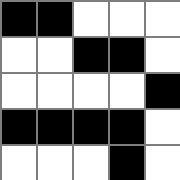[["black", "black", "white", "white", "white"], ["white", "white", "black", "black", "white"], ["white", "white", "white", "white", "black"], ["black", "black", "black", "black", "white"], ["white", "white", "white", "black", "white"]]